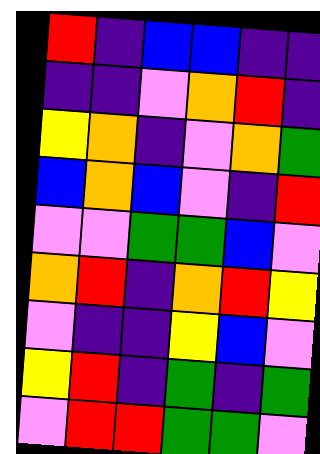[["red", "indigo", "blue", "blue", "indigo", "indigo"], ["indigo", "indigo", "violet", "orange", "red", "indigo"], ["yellow", "orange", "indigo", "violet", "orange", "green"], ["blue", "orange", "blue", "violet", "indigo", "red"], ["violet", "violet", "green", "green", "blue", "violet"], ["orange", "red", "indigo", "orange", "red", "yellow"], ["violet", "indigo", "indigo", "yellow", "blue", "violet"], ["yellow", "red", "indigo", "green", "indigo", "green"], ["violet", "red", "red", "green", "green", "violet"]]